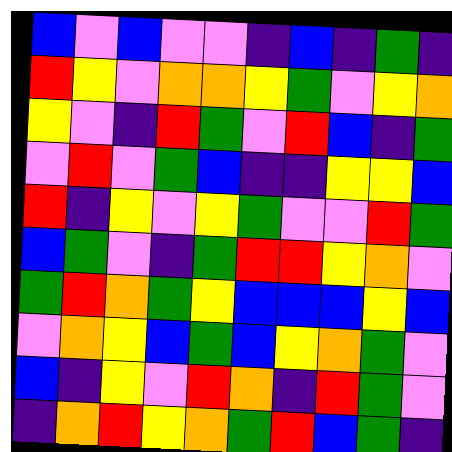[["blue", "violet", "blue", "violet", "violet", "indigo", "blue", "indigo", "green", "indigo"], ["red", "yellow", "violet", "orange", "orange", "yellow", "green", "violet", "yellow", "orange"], ["yellow", "violet", "indigo", "red", "green", "violet", "red", "blue", "indigo", "green"], ["violet", "red", "violet", "green", "blue", "indigo", "indigo", "yellow", "yellow", "blue"], ["red", "indigo", "yellow", "violet", "yellow", "green", "violet", "violet", "red", "green"], ["blue", "green", "violet", "indigo", "green", "red", "red", "yellow", "orange", "violet"], ["green", "red", "orange", "green", "yellow", "blue", "blue", "blue", "yellow", "blue"], ["violet", "orange", "yellow", "blue", "green", "blue", "yellow", "orange", "green", "violet"], ["blue", "indigo", "yellow", "violet", "red", "orange", "indigo", "red", "green", "violet"], ["indigo", "orange", "red", "yellow", "orange", "green", "red", "blue", "green", "indigo"]]